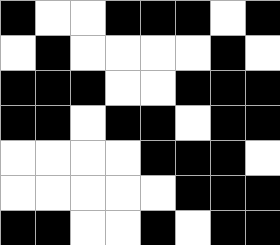[["black", "white", "white", "black", "black", "black", "white", "black"], ["white", "black", "white", "white", "white", "white", "black", "white"], ["black", "black", "black", "white", "white", "black", "black", "black"], ["black", "black", "white", "black", "black", "white", "black", "black"], ["white", "white", "white", "white", "black", "black", "black", "white"], ["white", "white", "white", "white", "white", "black", "black", "black"], ["black", "black", "white", "white", "black", "white", "black", "black"]]